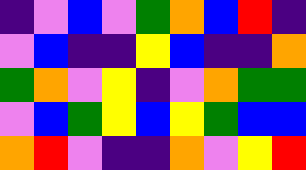[["indigo", "violet", "blue", "violet", "green", "orange", "blue", "red", "indigo"], ["violet", "blue", "indigo", "indigo", "yellow", "blue", "indigo", "indigo", "orange"], ["green", "orange", "violet", "yellow", "indigo", "violet", "orange", "green", "green"], ["violet", "blue", "green", "yellow", "blue", "yellow", "green", "blue", "blue"], ["orange", "red", "violet", "indigo", "indigo", "orange", "violet", "yellow", "red"]]